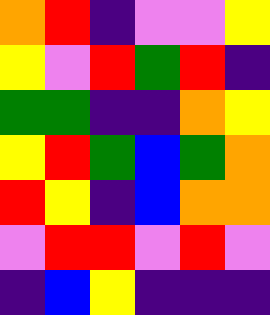[["orange", "red", "indigo", "violet", "violet", "yellow"], ["yellow", "violet", "red", "green", "red", "indigo"], ["green", "green", "indigo", "indigo", "orange", "yellow"], ["yellow", "red", "green", "blue", "green", "orange"], ["red", "yellow", "indigo", "blue", "orange", "orange"], ["violet", "red", "red", "violet", "red", "violet"], ["indigo", "blue", "yellow", "indigo", "indigo", "indigo"]]